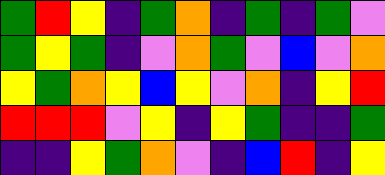[["green", "red", "yellow", "indigo", "green", "orange", "indigo", "green", "indigo", "green", "violet"], ["green", "yellow", "green", "indigo", "violet", "orange", "green", "violet", "blue", "violet", "orange"], ["yellow", "green", "orange", "yellow", "blue", "yellow", "violet", "orange", "indigo", "yellow", "red"], ["red", "red", "red", "violet", "yellow", "indigo", "yellow", "green", "indigo", "indigo", "green"], ["indigo", "indigo", "yellow", "green", "orange", "violet", "indigo", "blue", "red", "indigo", "yellow"]]